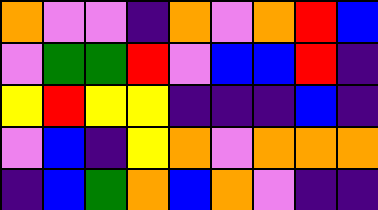[["orange", "violet", "violet", "indigo", "orange", "violet", "orange", "red", "blue"], ["violet", "green", "green", "red", "violet", "blue", "blue", "red", "indigo"], ["yellow", "red", "yellow", "yellow", "indigo", "indigo", "indigo", "blue", "indigo"], ["violet", "blue", "indigo", "yellow", "orange", "violet", "orange", "orange", "orange"], ["indigo", "blue", "green", "orange", "blue", "orange", "violet", "indigo", "indigo"]]